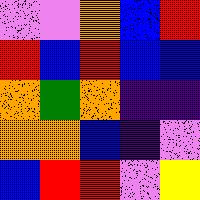[["violet", "violet", "orange", "blue", "red"], ["red", "blue", "red", "blue", "blue"], ["orange", "green", "orange", "indigo", "indigo"], ["orange", "orange", "blue", "indigo", "violet"], ["blue", "red", "red", "violet", "yellow"]]